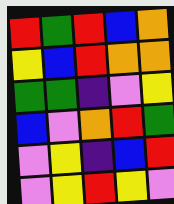[["red", "green", "red", "blue", "orange"], ["yellow", "blue", "red", "orange", "orange"], ["green", "green", "indigo", "violet", "yellow"], ["blue", "violet", "orange", "red", "green"], ["violet", "yellow", "indigo", "blue", "red"], ["violet", "yellow", "red", "yellow", "violet"]]